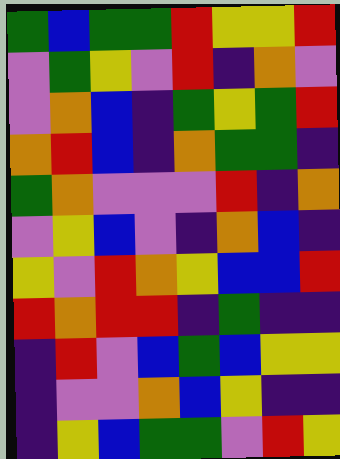[["green", "blue", "green", "green", "red", "yellow", "yellow", "red"], ["violet", "green", "yellow", "violet", "red", "indigo", "orange", "violet"], ["violet", "orange", "blue", "indigo", "green", "yellow", "green", "red"], ["orange", "red", "blue", "indigo", "orange", "green", "green", "indigo"], ["green", "orange", "violet", "violet", "violet", "red", "indigo", "orange"], ["violet", "yellow", "blue", "violet", "indigo", "orange", "blue", "indigo"], ["yellow", "violet", "red", "orange", "yellow", "blue", "blue", "red"], ["red", "orange", "red", "red", "indigo", "green", "indigo", "indigo"], ["indigo", "red", "violet", "blue", "green", "blue", "yellow", "yellow"], ["indigo", "violet", "violet", "orange", "blue", "yellow", "indigo", "indigo"], ["indigo", "yellow", "blue", "green", "green", "violet", "red", "yellow"]]